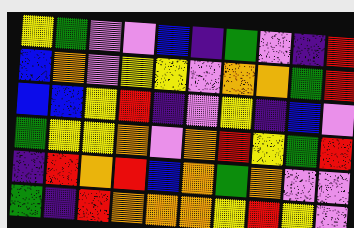[["yellow", "green", "violet", "violet", "blue", "indigo", "green", "violet", "indigo", "red"], ["blue", "orange", "violet", "yellow", "yellow", "violet", "orange", "orange", "green", "red"], ["blue", "blue", "yellow", "red", "indigo", "violet", "yellow", "indigo", "blue", "violet"], ["green", "yellow", "yellow", "orange", "violet", "orange", "red", "yellow", "green", "red"], ["indigo", "red", "orange", "red", "blue", "orange", "green", "orange", "violet", "violet"], ["green", "indigo", "red", "orange", "orange", "orange", "yellow", "red", "yellow", "violet"]]